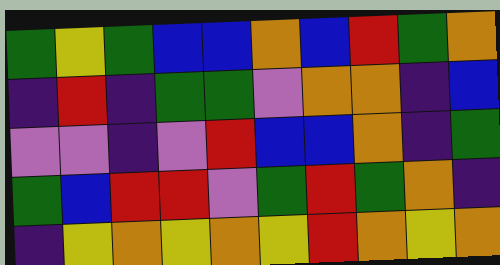[["green", "yellow", "green", "blue", "blue", "orange", "blue", "red", "green", "orange"], ["indigo", "red", "indigo", "green", "green", "violet", "orange", "orange", "indigo", "blue"], ["violet", "violet", "indigo", "violet", "red", "blue", "blue", "orange", "indigo", "green"], ["green", "blue", "red", "red", "violet", "green", "red", "green", "orange", "indigo"], ["indigo", "yellow", "orange", "yellow", "orange", "yellow", "red", "orange", "yellow", "orange"]]